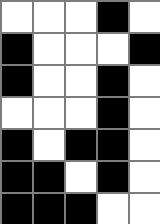[["white", "white", "white", "black", "white"], ["black", "white", "white", "white", "black"], ["black", "white", "white", "black", "white"], ["white", "white", "white", "black", "white"], ["black", "white", "black", "black", "white"], ["black", "black", "white", "black", "white"], ["black", "black", "black", "white", "white"]]